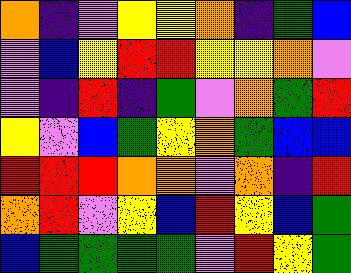[["orange", "indigo", "violet", "yellow", "yellow", "orange", "indigo", "green", "blue"], ["violet", "blue", "yellow", "red", "red", "yellow", "yellow", "orange", "violet"], ["violet", "indigo", "red", "indigo", "green", "violet", "orange", "green", "red"], ["yellow", "violet", "blue", "green", "yellow", "orange", "green", "blue", "blue"], ["red", "red", "red", "orange", "orange", "violet", "orange", "indigo", "red"], ["orange", "red", "violet", "yellow", "blue", "red", "yellow", "blue", "green"], ["blue", "green", "green", "green", "green", "violet", "red", "yellow", "green"]]